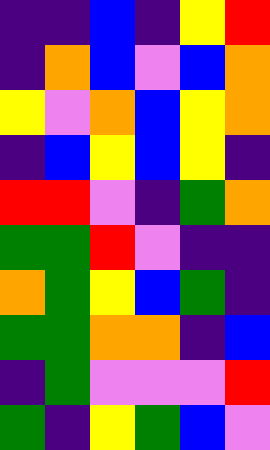[["indigo", "indigo", "blue", "indigo", "yellow", "red"], ["indigo", "orange", "blue", "violet", "blue", "orange"], ["yellow", "violet", "orange", "blue", "yellow", "orange"], ["indigo", "blue", "yellow", "blue", "yellow", "indigo"], ["red", "red", "violet", "indigo", "green", "orange"], ["green", "green", "red", "violet", "indigo", "indigo"], ["orange", "green", "yellow", "blue", "green", "indigo"], ["green", "green", "orange", "orange", "indigo", "blue"], ["indigo", "green", "violet", "violet", "violet", "red"], ["green", "indigo", "yellow", "green", "blue", "violet"]]